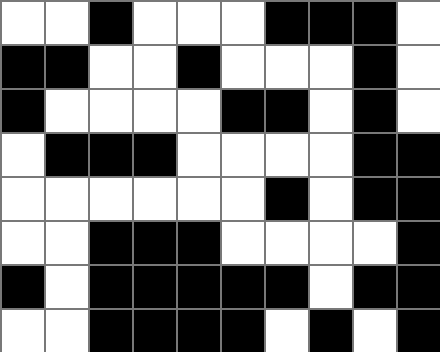[["white", "white", "black", "white", "white", "white", "black", "black", "black", "white"], ["black", "black", "white", "white", "black", "white", "white", "white", "black", "white"], ["black", "white", "white", "white", "white", "black", "black", "white", "black", "white"], ["white", "black", "black", "black", "white", "white", "white", "white", "black", "black"], ["white", "white", "white", "white", "white", "white", "black", "white", "black", "black"], ["white", "white", "black", "black", "black", "white", "white", "white", "white", "black"], ["black", "white", "black", "black", "black", "black", "black", "white", "black", "black"], ["white", "white", "black", "black", "black", "black", "white", "black", "white", "black"]]